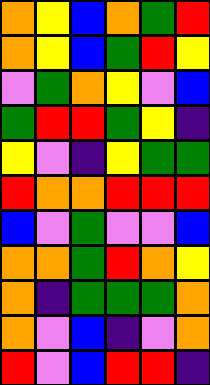[["orange", "yellow", "blue", "orange", "green", "red"], ["orange", "yellow", "blue", "green", "red", "yellow"], ["violet", "green", "orange", "yellow", "violet", "blue"], ["green", "red", "red", "green", "yellow", "indigo"], ["yellow", "violet", "indigo", "yellow", "green", "green"], ["red", "orange", "orange", "red", "red", "red"], ["blue", "violet", "green", "violet", "violet", "blue"], ["orange", "orange", "green", "red", "orange", "yellow"], ["orange", "indigo", "green", "green", "green", "orange"], ["orange", "violet", "blue", "indigo", "violet", "orange"], ["red", "violet", "blue", "red", "red", "indigo"]]